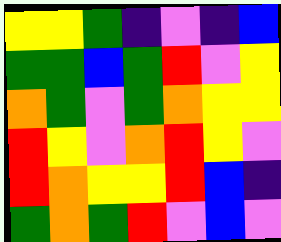[["yellow", "yellow", "green", "indigo", "violet", "indigo", "blue"], ["green", "green", "blue", "green", "red", "violet", "yellow"], ["orange", "green", "violet", "green", "orange", "yellow", "yellow"], ["red", "yellow", "violet", "orange", "red", "yellow", "violet"], ["red", "orange", "yellow", "yellow", "red", "blue", "indigo"], ["green", "orange", "green", "red", "violet", "blue", "violet"]]